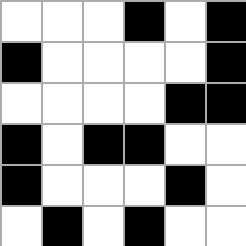[["white", "white", "white", "black", "white", "black"], ["black", "white", "white", "white", "white", "black"], ["white", "white", "white", "white", "black", "black"], ["black", "white", "black", "black", "white", "white"], ["black", "white", "white", "white", "black", "white"], ["white", "black", "white", "black", "white", "white"]]